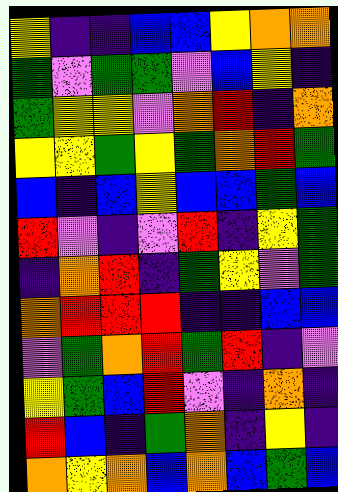[["yellow", "indigo", "indigo", "blue", "blue", "yellow", "orange", "orange"], ["green", "violet", "green", "green", "violet", "blue", "yellow", "indigo"], ["green", "yellow", "yellow", "violet", "orange", "red", "indigo", "orange"], ["yellow", "yellow", "green", "yellow", "green", "orange", "red", "green"], ["blue", "indigo", "blue", "yellow", "blue", "blue", "green", "blue"], ["red", "violet", "indigo", "violet", "red", "indigo", "yellow", "green"], ["indigo", "orange", "red", "indigo", "green", "yellow", "violet", "green"], ["orange", "red", "red", "red", "indigo", "indigo", "blue", "blue"], ["violet", "green", "orange", "red", "green", "red", "indigo", "violet"], ["yellow", "green", "blue", "red", "violet", "indigo", "orange", "indigo"], ["red", "blue", "indigo", "green", "orange", "indigo", "yellow", "indigo"], ["orange", "yellow", "orange", "blue", "orange", "blue", "green", "blue"]]